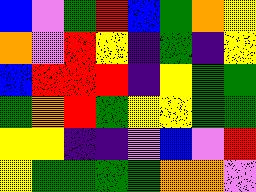[["blue", "violet", "green", "red", "blue", "green", "orange", "yellow"], ["orange", "violet", "red", "yellow", "indigo", "green", "indigo", "yellow"], ["blue", "red", "red", "red", "indigo", "yellow", "green", "green"], ["green", "orange", "red", "green", "yellow", "yellow", "green", "green"], ["yellow", "yellow", "indigo", "indigo", "violet", "blue", "violet", "red"], ["yellow", "green", "green", "green", "green", "orange", "orange", "violet"]]